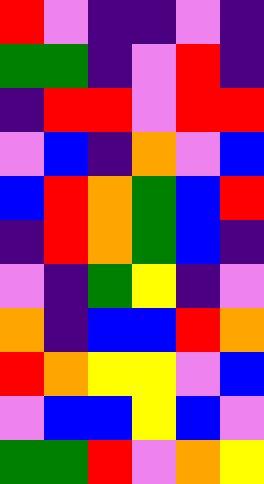[["red", "violet", "indigo", "indigo", "violet", "indigo"], ["green", "green", "indigo", "violet", "red", "indigo"], ["indigo", "red", "red", "violet", "red", "red"], ["violet", "blue", "indigo", "orange", "violet", "blue"], ["blue", "red", "orange", "green", "blue", "red"], ["indigo", "red", "orange", "green", "blue", "indigo"], ["violet", "indigo", "green", "yellow", "indigo", "violet"], ["orange", "indigo", "blue", "blue", "red", "orange"], ["red", "orange", "yellow", "yellow", "violet", "blue"], ["violet", "blue", "blue", "yellow", "blue", "violet"], ["green", "green", "red", "violet", "orange", "yellow"]]